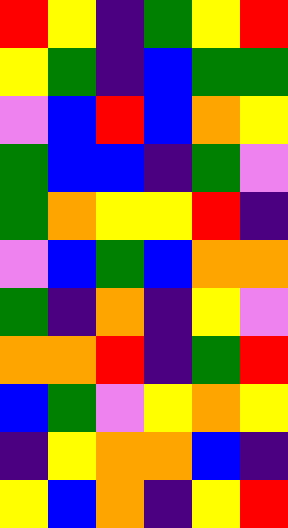[["red", "yellow", "indigo", "green", "yellow", "red"], ["yellow", "green", "indigo", "blue", "green", "green"], ["violet", "blue", "red", "blue", "orange", "yellow"], ["green", "blue", "blue", "indigo", "green", "violet"], ["green", "orange", "yellow", "yellow", "red", "indigo"], ["violet", "blue", "green", "blue", "orange", "orange"], ["green", "indigo", "orange", "indigo", "yellow", "violet"], ["orange", "orange", "red", "indigo", "green", "red"], ["blue", "green", "violet", "yellow", "orange", "yellow"], ["indigo", "yellow", "orange", "orange", "blue", "indigo"], ["yellow", "blue", "orange", "indigo", "yellow", "red"]]